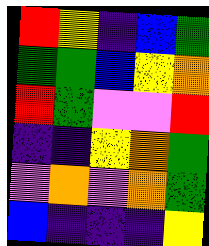[["red", "yellow", "indigo", "blue", "green"], ["green", "green", "blue", "yellow", "orange"], ["red", "green", "violet", "violet", "red"], ["indigo", "indigo", "yellow", "orange", "green"], ["violet", "orange", "violet", "orange", "green"], ["blue", "indigo", "indigo", "indigo", "yellow"]]